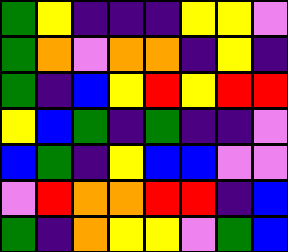[["green", "yellow", "indigo", "indigo", "indigo", "yellow", "yellow", "violet"], ["green", "orange", "violet", "orange", "orange", "indigo", "yellow", "indigo"], ["green", "indigo", "blue", "yellow", "red", "yellow", "red", "red"], ["yellow", "blue", "green", "indigo", "green", "indigo", "indigo", "violet"], ["blue", "green", "indigo", "yellow", "blue", "blue", "violet", "violet"], ["violet", "red", "orange", "orange", "red", "red", "indigo", "blue"], ["green", "indigo", "orange", "yellow", "yellow", "violet", "green", "blue"]]